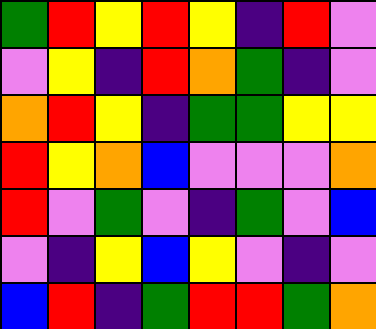[["green", "red", "yellow", "red", "yellow", "indigo", "red", "violet"], ["violet", "yellow", "indigo", "red", "orange", "green", "indigo", "violet"], ["orange", "red", "yellow", "indigo", "green", "green", "yellow", "yellow"], ["red", "yellow", "orange", "blue", "violet", "violet", "violet", "orange"], ["red", "violet", "green", "violet", "indigo", "green", "violet", "blue"], ["violet", "indigo", "yellow", "blue", "yellow", "violet", "indigo", "violet"], ["blue", "red", "indigo", "green", "red", "red", "green", "orange"]]